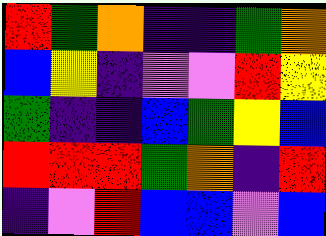[["red", "green", "orange", "indigo", "indigo", "green", "orange"], ["blue", "yellow", "indigo", "violet", "violet", "red", "yellow"], ["green", "indigo", "indigo", "blue", "green", "yellow", "blue"], ["red", "red", "red", "green", "orange", "indigo", "red"], ["indigo", "violet", "red", "blue", "blue", "violet", "blue"]]